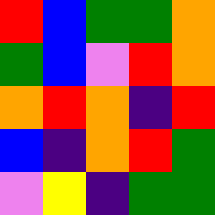[["red", "blue", "green", "green", "orange"], ["green", "blue", "violet", "red", "orange"], ["orange", "red", "orange", "indigo", "red"], ["blue", "indigo", "orange", "red", "green"], ["violet", "yellow", "indigo", "green", "green"]]